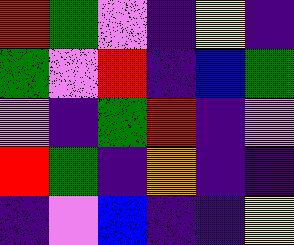[["red", "green", "violet", "indigo", "yellow", "indigo"], ["green", "violet", "red", "indigo", "blue", "green"], ["violet", "indigo", "green", "red", "indigo", "violet"], ["red", "green", "indigo", "orange", "indigo", "indigo"], ["indigo", "violet", "blue", "indigo", "indigo", "yellow"]]